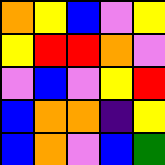[["orange", "yellow", "blue", "violet", "yellow"], ["yellow", "red", "red", "orange", "violet"], ["violet", "blue", "violet", "yellow", "red"], ["blue", "orange", "orange", "indigo", "yellow"], ["blue", "orange", "violet", "blue", "green"]]